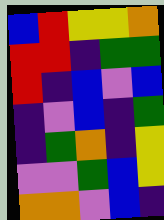[["blue", "red", "yellow", "yellow", "orange"], ["red", "red", "indigo", "green", "green"], ["red", "indigo", "blue", "violet", "blue"], ["indigo", "violet", "blue", "indigo", "green"], ["indigo", "green", "orange", "indigo", "yellow"], ["violet", "violet", "green", "blue", "yellow"], ["orange", "orange", "violet", "blue", "indigo"]]